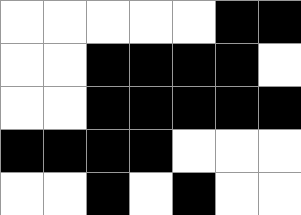[["white", "white", "white", "white", "white", "black", "black"], ["white", "white", "black", "black", "black", "black", "white"], ["white", "white", "black", "black", "black", "black", "black"], ["black", "black", "black", "black", "white", "white", "white"], ["white", "white", "black", "white", "black", "white", "white"]]